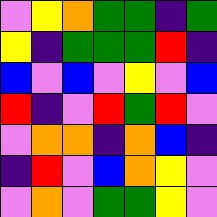[["violet", "yellow", "orange", "green", "green", "indigo", "green"], ["yellow", "indigo", "green", "green", "green", "red", "indigo"], ["blue", "violet", "blue", "violet", "yellow", "violet", "blue"], ["red", "indigo", "violet", "red", "green", "red", "violet"], ["violet", "orange", "orange", "indigo", "orange", "blue", "indigo"], ["indigo", "red", "violet", "blue", "orange", "yellow", "violet"], ["violet", "orange", "violet", "green", "green", "yellow", "violet"]]